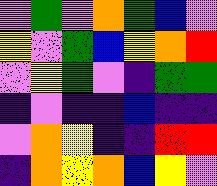[["violet", "green", "violet", "orange", "green", "blue", "violet"], ["yellow", "violet", "green", "blue", "yellow", "orange", "red"], ["violet", "yellow", "green", "violet", "indigo", "green", "green"], ["indigo", "violet", "indigo", "indigo", "blue", "indigo", "indigo"], ["violet", "orange", "yellow", "indigo", "indigo", "red", "red"], ["indigo", "orange", "yellow", "orange", "blue", "yellow", "violet"]]